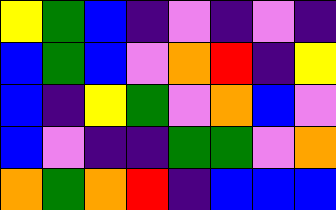[["yellow", "green", "blue", "indigo", "violet", "indigo", "violet", "indigo"], ["blue", "green", "blue", "violet", "orange", "red", "indigo", "yellow"], ["blue", "indigo", "yellow", "green", "violet", "orange", "blue", "violet"], ["blue", "violet", "indigo", "indigo", "green", "green", "violet", "orange"], ["orange", "green", "orange", "red", "indigo", "blue", "blue", "blue"]]